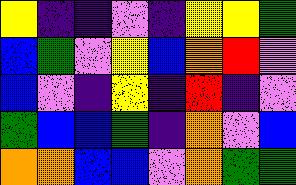[["yellow", "indigo", "indigo", "violet", "indigo", "yellow", "yellow", "green"], ["blue", "green", "violet", "yellow", "blue", "orange", "red", "violet"], ["blue", "violet", "indigo", "yellow", "indigo", "red", "indigo", "violet"], ["green", "blue", "blue", "green", "indigo", "orange", "violet", "blue"], ["orange", "orange", "blue", "blue", "violet", "orange", "green", "green"]]